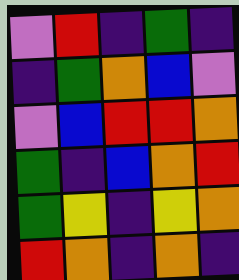[["violet", "red", "indigo", "green", "indigo"], ["indigo", "green", "orange", "blue", "violet"], ["violet", "blue", "red", "red", "orange"], ["green", "indigo", "blue", "orange", "red"], ["green", "yellow", "indigo", "yellow", "orange"], ["red", "orange", "indigo", "orange", "indigo"]]